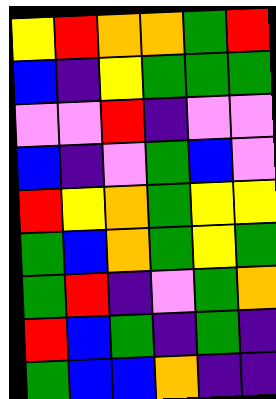[["yellow", "red", "orange", "orange", "green", "red"], ["blue", "indigo", "yellow", "green", "green", "green"], ["violet", "violet", "red", "indigo", "violet", "violet"], ["blue", "indigo", "violet", "green", "blue", "violet"], ["red", "yellow", "orange", "green", "yellow", "yellow"], ["green", "blue", "orange", "green", "yellow", "green"], ["green", "red", "indigo", "violet", "green", "orange"], ["red", "blue", "green", "indigo", "green", "indigo"], ["green", "blue", "blue", "orange", "indigo", "indigo"]]